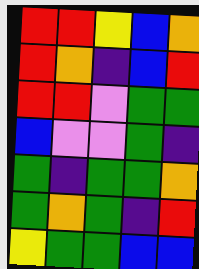[["red", "red", "yellow", "blue", "orange"], ["red", "orange", "indigo", "blue", "red"], ["red", "red", "violet", "green", "green"], ["blue", "violet", "violet", "green", "indigo"], ["green", "indigo", "green", "green", "orange"], ["green", "orange", "green", "indigo", "red"], ["yellow", "green", "green", "blue", "blue"]]